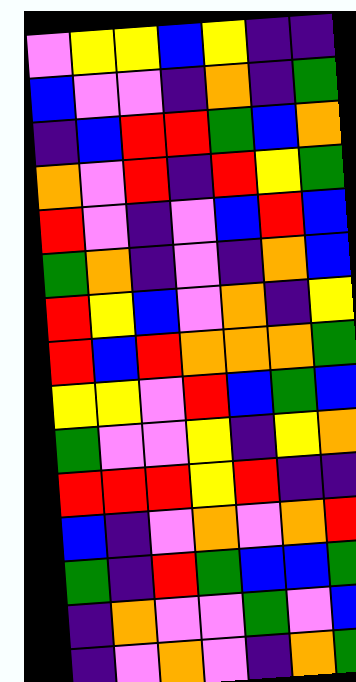[["violet", "yellow", "yellow", "blue", "yellow", "indigo", "indigo"], ["blue", "violet", "violet", "indigo", "orange", "indigo", "green"], ["indigo", "blue", "red", "red", "green", "blue", "orange"], ["orange", "violet", "red", "indigo", "red", "yellow", "green"], ["red", "violet", "indigo", "violet", "blue", "red", "blue"], ["green", "orange", "indigo", "violet", "indigo", "orange", "blue"], ["red", "yellow", "blue", "violet", "orange", "indigo", "yellow"], ["red", "blue", "red", "orange", "orange", "orange", "green"], ["yellow", "yellow", "violet", "red", "blue", "green", "blue"], ["green", "violet", "violet", "yellow", "indigo", "yellow", "orange"], ["red", "red", "red", "yellow", "red", "indigo", "indigo"], ["blue", "indigo", "violet", "orange", "violet", "orange", "red"], ["green", "indigo", "red", "green", "blue", "blue", "green"], ["indigo", "orange", "violet", "violet", "green", "violet", "blue"], ["indigo", "violet", "orange", "violet", "indigo", "orange", "green"]]